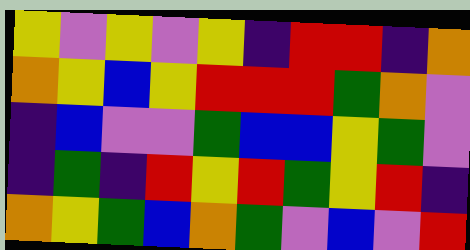[["yellow", "violet", "yellow", "violet", "yellow", "indigo", "red", "red", "indigo", "orange"], ["orange", "yellow", "blue", "yellow", "red", "red", "red", "green", "orange", "violet"], ["indigo", "blue", "violet", "violet", "green", "blue", "blue", "yellow", "green", "violet"], ["indigo", "green", "indigo", "red", "yellow", "red", "green", "yellow", "red", "indigo"], ["orange", "yellow", "green", "blue", "orange", "green", "violet", "blue", "violet", "red"]]